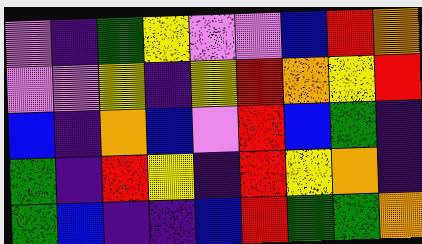[["violet", "indigo", "green", "yellow", "violet", "violet", "blue", "red", "orange"], ["violet", "violet", "yellow", "indigo", "yellow", "red", "orange", "yellow", "red"], ["blue", "indigo", "orange", "blue", "violet", "red", "blue", "green", "indigo"], ["green", "indigo", "red", "yellow", "indigo", "red", "yellow", "orange", "indigo"], ["green", "blue", "indigo", "indigo", "blue", "red", "green", "green", "orange"]]